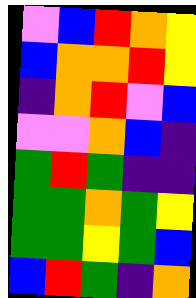[["violet", "blue", "red", "orange", "yellow"], ["blue", "orange", "orange", "red", "yellow"], ["indigo", "orange", "red", "violet", "blue"], ["violet", "violet", "orange", "blue", "indigo"], ["green", "red", "green", "indigo", "indigo"], ["green", "green", "orange", "green", "yellow"], ["green", "green", "yellow", "green", "blue"], ["blue", "red", "green", "indigo", "orange"]]